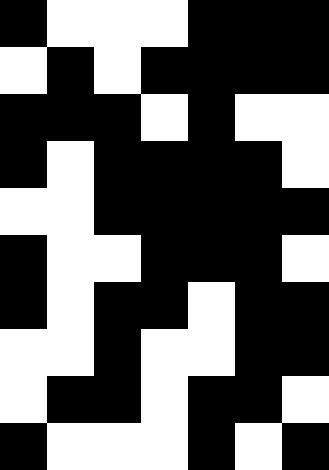[["black", "white", "white", "white", "black", "black", "black"], ["white", "black", "white", "black", "black", "black", "black"], ["black", "black", "black", "white", "black", "white", "white"], ["black", "white", "black", "black", "black", "black", "white"], ["white", "white", "black", "black", "black", "black", "black"], ["black", "white", "white", "black", "black", "black", "white"], ["black", "white", "black", "black", "white", "black", "black"], ["white", "white", "black", "white", "white", "black", "black"], ["white", "black", "black", "white", "black", "black", "white"], ["black", "white", "white", "white", "black", "white", "black"]]